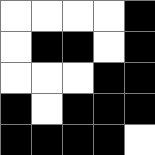[["white", "white", "white", "white", "black"], ["white", "black", "black", "white", "black"], ["white", "white", "white", "black", "black"], ["black", "white", "black", "black", "black"], ["black", "black", "black", "black", "white"]]